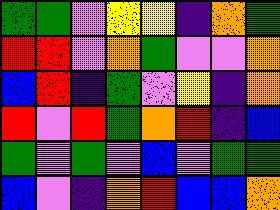[["green", "green", "violet", "yellow", "yellow", "indigo", "orange", "green"], ["red", "red", "violet", "orange", "green", "violet", "violet", "orange"], ["blue", "red", "indigo", "green", "violet", "yellow", "indigo", "orange"], ["red", "violet", "red", "green", "orange", "red", "indigo", "blue"], ["green", "violet", "green", "violet", "blue", "violet", "green", "green"], ["blue", "violet", "indigo", "orange", "red", "blue", "blue", "orange"]]